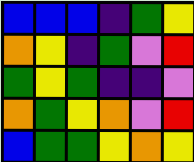[["blue", "blue", "blue", "indigo", "green", "yellow"], ["orange", "yellow", "indigo", "green", "violet", "red"], ["green", "yellow", "green", "indigo", "indigo", "violet"], ["orange", "green", "yellow", "orange", "violet", "red"], ["blue", "green", "green", "yellow", "orange", "yellow"]]